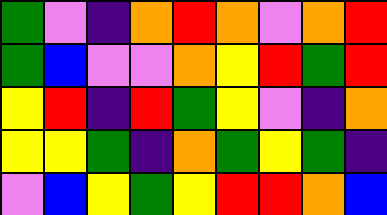[["green", "violet", "indigo", "orange", "red", "orange", "violet", "orange", "red"], ["green", "blue", "violet", "violet", "orange", "yellow", "red", "green", "red"], ["yellow", "red", "indigo", "red", "green", "yellow", "violet", "indigo", "orange"], ["yellow", "yellow", "green", "indigo", "orange", "green", "yellow", "green", "indigo"], ["violet", "blue", "yellow", "green", "yellow", "red", "red", "orange", "blue"]]